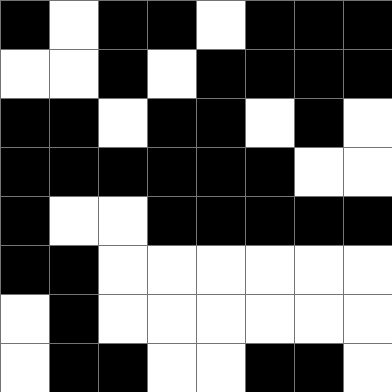[["black", "white", "black", "black", "white", "black", "black", "black"], ["white", "white", "black", "white", "black", "black", "black", "black"], ["black", "black", "white", "black", "black", "white", "black", "white"], ["black", "black", "black", "black", "black", "black", "white", "white"], ["black", "white", "white", "black", "black", "black", "black", "black"], ["black", "black", "white", "white", "white", "white", "white", "white"], ["white", "black", "white", "white", "white", "white", "white", "white"], ["white", "black", "black", "white", "white", "black", "black", "white"]]